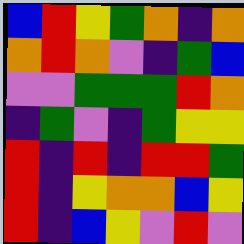[["blue", "red", "yellow", "green", "orange", "indigo", "orange"], ["orange", "red", "orange", "violet", "indigo", "green", "blue"], ["violet", "violet", "green", "green", "green", "red", "orange"], ["indigo", "green", "violet", "indigo", "green", "yellow", "yellow"], ["red", "indigo", "red", "indigo", "red", "red", "green"], ["red", "indigo", "yellow", "orange", "orange", "blue", "yellow"], ["red", "indigo", "blue", "yellow", "violet", "red", "violet"]]